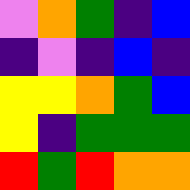[["violet", "orange", "green", "indigo", "blue"], ["indigo", "violet", "indigo", "blue", "indigo"], ["yellow", "yellow", "orange", "green", "blue"], ["yellow", "indigo", "green", "green", "green"], ["red", "green", "red", "orange", "orange"]]